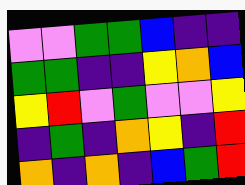[["violet", "violet", "green", "green", "blue", "indigo", "indigo"], ["green", "green", "indigo", "indigo", "yellow", "orange", "blue"], ["yellow", "red", "violet", "green", "violet", "violet", "yellow"], ["indigo", "green", "indigo", "orange", "yellow", "indigo", "red"], ["orange", "indigo", "orange", "indigo", "blue", "green", "red"]]